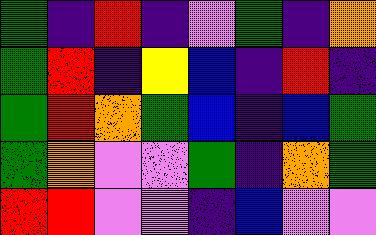[["green", "indigo", "red", "indigo", "violet", "green", "indigo", "orange"], ["green", "red", "indigo", "yellow", "blue", "indigo", "red", "indigo"], ["green", "red", "orange", "green", "blue", "indigo", "blue", "green"], ["green", "orange", "violet", "violet", "green", "indigo", "orange", "green"], ["red", "red", "violet", "violet", "indigo", "blue", "violet", "violet"]]